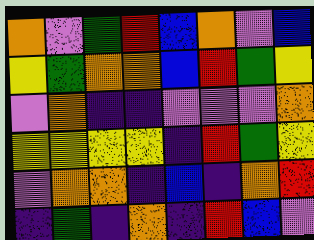[["orange", "violet", "green", "red", "blue", "orange", "violet", "blue"], ["yellow", "green", "orange", "orange", "blue", "red", "green", "yellow"], ["violet", "orange", "indigo", "indigo", "violet", "violet", "violet", "orange"], ["yellow", "yellow", "yellow", "yellow", "indigo", "red", "green", "yellow"], ["violet", "orange", "orange", "indigo", "blue", "indigo", "orange", "red"], ["indigo", "green", "indigo", "orange", "indigo", "red", "blue", "violet"]]